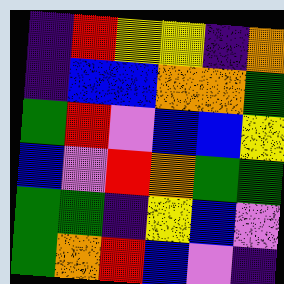[["indigo", "red", "yellow", "yellow", "indigo", "orange"], ["indigo", "blue", "blue", "orange", "orange", "green"], ["green", "red", "violet", "blue", "blue", "yellow"], ["blue", "violet", "red", "orange", "green", "green"], ["green", "green", "indigo", "yellow", "blue", "violet"], ["green", "orange", "red", "blue", "violet", "indigo"]]